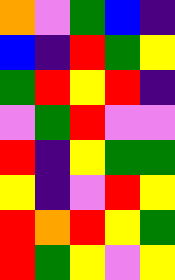[["orange", "violet", "green", "blue", "indigo"], ["blue", "indigo", "red", "green", "yellow"], ["green", "red", "yellow", "red", "indigo"], ["violet", "green", "red", "violet", "violet"], ["red", "indigo", "yellow", "green", "green"], ["yellow", "indigo", "violet", "red", "yellow"], ["red", "orange", "red", "yellow", "green"], ["red", "green", "yellow", "violet", "yellow"]]